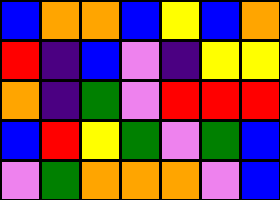[["blue", "orange", "orange", "blue", "yellow", "blue", "orange"], ["red", "indigo", "blue", "violet", "indigo", "yellow", "yellow"], ["orange", "indigo", "green", "violet", "red", "red", "red"], ["blue", "red", "yellow", "green", "violet", "green", "blue"], ["violet", "green", "orange", "orange", "orange", "violet", "blue"]]